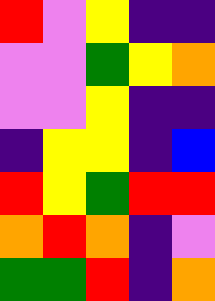[["red", "violet", "yellow", "indigo", "indigo"], ["violet", "violet", "green", "yellow", "orange"], ["violet", "violet", "yellow", "indigo", "indigo"], ["indigo", "yellow", "yellow", "indigo", "blue"], ["red", "yellow", "green", "red", "red"], ["orange", "red", "orange", "indigo", "violet"], ["green", "green", "red", "indigo", "orange"]]